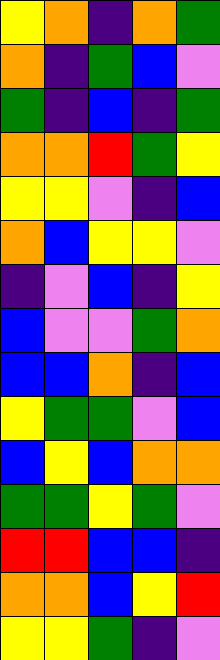[["yellow", "orange", "indigo", "orange", "green"], ["orange", "indigo", "green", "blue", "violet"], ["green", "indigo", "blue", "indigo", "green"], ["orange", "orange", "red", "green", "yellow"], ["yellow", "yellow", "violet", "indigo", "blue"], ["orange", "blue", "yellow", "yellow", "violet"], ["indigo", "violet", "blue", "indigo", "yellow"], ["blue", "violet", "violet", "green", "orange"], ["blue", "blue", "orange", "indigo", "blue"], ["yellow", "green", "green", "violet", "blue"], ["blue", "yellow", "blue", "orange", "orange"], ["green", "green", "yellow", "green", "violet"], ["red", "red", "blue", "blue", "indigo"], ["orange", "orange", "blue", "yellow", "red"], ["yellow", "yellow", "green", "indigo", "violet"]]